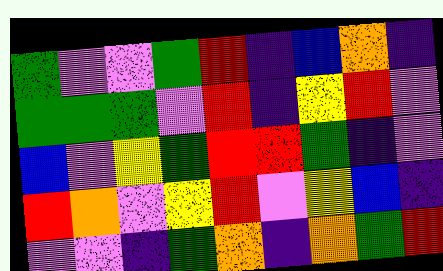[["green", "violet", "violet", "green", "red", "indigo", "blue", "orange", "indigo"], ["green", "green", "green", "violet", "red", "indigo", "yellow", "red", "violet"], ["blue", "violet", "yellow", "green", "red", "red", "green", "indigo", "violet"], ["red", "orange", "violet", "yellow", "red", "violet", "yellow", "blue", "indigo"], ["violet", "violet", "indigo", "green", "orange", "indigo", "orange", "green", "red"]]